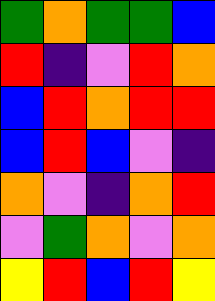[["green", "orange", "green", "green", "blue"], ["red", "indigo", "violet", "red", "orange"], ["blue", "red", "orange", "red", "red"], ["blue", "red", "blue", "violet", "indigo"], ["orange", "violet", "indigo", "orange", "red"], ["violet", "green", "orange", "violet", "orange"], ["yellow", "red", "blue", "red", "yellow"]]